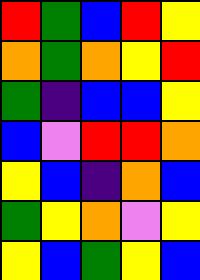[["red", "green", "blue", "red", "yellow"], ["orange", "green", "orange", "yellow", "red"], ["green", "indigo", "blue", "blue", "yellow"], ["blue", "violet", "red", "red", "orange"], ["yellow", "blue", "indigo", "orange", "blue"], ["green", "yellow", "orange", "violet", "yellow"], ["yellow", "blue", "green", "yellow", "blue"]]